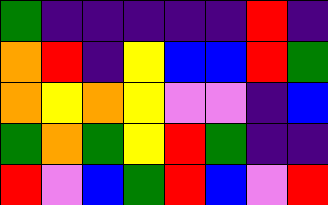[["green", "indigo", "indigo", "indigo", "indigo", "indigo", "red", "indigo"], ["orange", "red", "indigo", "yellow", "blue", "blue", "red", "green"], ["orange", "yellow", "orange", "yellow", "violet", "violet", "indigo", "blue"], ["green", "orange", "green", "yellow", "red", "green", "indigo", "indigo"], ["red", "violet", "blue", "green", "red", "blue", "violet", "red"]]